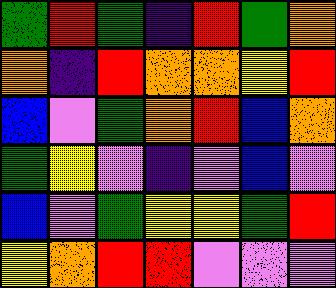[["green", "red", "green", "indigo", "red", "green", "orange"], ["orange", "indigo", "red", "orange", "orange", "yellow", "red"], ["blue", "violet", "green", "orange", "red", "blue", "orange"], ["green", "yellow", "violet", "indigo", "violet", "blue", "violet"], ["blue", "violet", "green", "yellow", "yellow", "green", "red"], ["yellow", "orange", "red", "red", "violet", "violet", "violet"]]